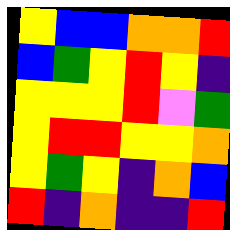[["yellow", "blue", "blue", "orange", "orange", "red"], ["blue", "green", "yellow", "red", "yellow", "indigo"], ["yellow", "yellow", "yellow", "red", "violet", "green"], ["yellow", "red", "red", "yellow", "yellow", "orange"], ["yellow", "green", "yellow", "indigo", "orange", "blue"], ["red", "indigo", "orange", "indigo", "indigo", "red"]]